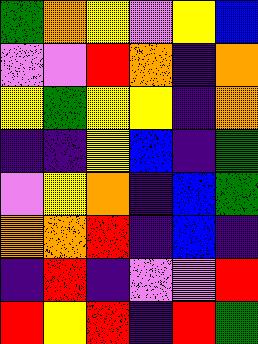[["green", "orange", "yellow", "violet", "yellow", "blue"], ["violet", "violet", "red", "orange", "indigo", "orange"], ["yellow", "green", "yellow", "yellow", "indigo", "orange"], ["indigo", "indigo", "yellow", "blue", "indigo", "green"], ["violet", "yellow", "orange", "indigo", "blue", "green"], ["orange", "orange", "red", "indigo", "blue", "indigo"], ["indigo", "red", "indigo", "violet", "violet", "red"], ["red", "yellow", "red", "indigo", "red", "green"]]